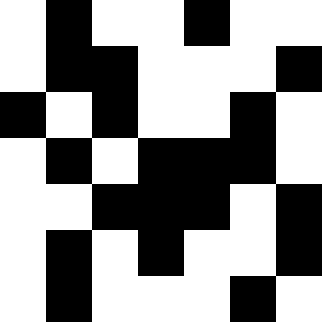[["white", "black", "white", "white", "black", "white", "white"], ["white", "black", "black", "white", "white", "white", "black"], ["black", "white", "black", "white", "white", "black", "white"], ["white", "black", "white", "black", "black", "black", "white"], ["white", "white", "black", "black", "black", "white", "black"], ["white", "black", "white", "black", "white", "white", "black"], ["white", "black", "white", "white", "white", "black", "white"]]